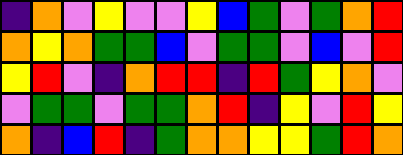[["indigo", "orange", "violet", "yellow", "violet", "violet", "yellow", "blue", "green", "violet", "green", "orange", "red"], ["orange", "yellow", "orange", "green", "green", "blue", "violet", "green", "green", "violet", "blue", "violet", "red"], ["yellow", "red", "violet", "indigo", "orange", "red", "red", "indigo", "red", "green", "yellow", "orange", "violet"], ["violet", "green", "green", "violet", "green", "green", "orange", "red", "indigo", "yellow", "violet", "red", "yellow"], ["orange", "indigo", "blue", "red", "indigo", "green", "orange", "orange", "yellow", "yellow", "green", "red", "orange"]]